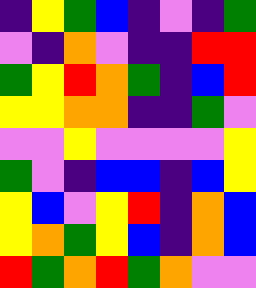[["indigo", "yellow", "green", "blue", "indigo", "violet", "indigo", "green"], ["violet", "indigo", "orange", "violet", "indigo", "indigo", "red", "red"], ["green", "yellow", "red", "orange", "green", "indigo", "blue", "red"], ["yellow", "yellow", "orange", "orange", "indigo", "indigo", "green", "violet"], ["violet", "violet", "yellow", "violet", "violet", "violet", "violet", "yellow"], ["green", "violet", "indigo", "blue", "blue", "indigo", "blue", "yellow"], ["yellow", "blue", "violet", "yellow", "red", "indigo", "orange", "blue"], ["yellow", "orange", "green", "yellow", "blue", "indigo", "orange", "blue"], ["red", "green", "orange", "red", "green", "orange", "violet", "violet"]]